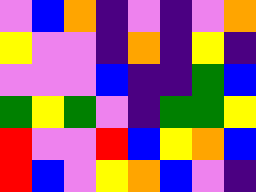[["violet", "blue", "orange", "indigo", "violet", "indigo", "violet", "orange"], ["yellow", "violet", "violet", "indigo", "orange", "indigo", "yellow", "indigo"], ["violet", "violet", "violet", "blue", "indigo", "indigo", "green", "blue"], ["green", "yellow", "green", "violet", "indigo", "green", "green", "yellow"], ["red", "violet", "violet", "red", "blue", "yellow", "orange", "blue"], ["red", "blue", "violet", "yellow", "orange", "blue", "violet", "indigo"]]